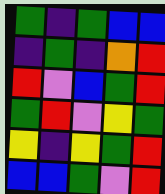[["green", "indigo", "green", "blue", "blue"], ["indigo", "green", "indigo", "orange", "red"], ["red", "violet", "blue", "green", "red"], ["green", "red", "violet", "yellow", "green"], ["yellow", "indigo", "yellow", "green", "red"], ["blue", "blue", "green", "violet", "red"]]